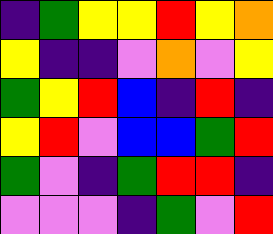[["indigo", "green", "yellow", "yellow", "red", "yellow", "orange"], ["yellow", "indigo", "indigo", "violet", "orange", "violet", "yellow"], ["green", "yellow", "red", "blue", "indigo", "red", "indigo"], ["yellow", "red", "violet", "blue", "blue", "green", "red"], ["green", "violet", "indigo", "green", "red", "red", "indigo"], ["violet", "violet", "violet", "indigo", "green", "violet", "red"]]